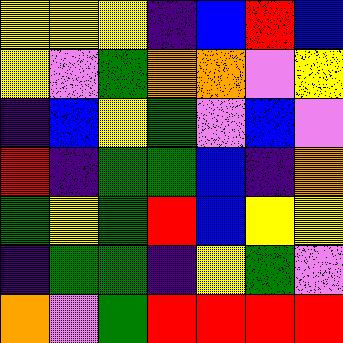[["yellow", "yellow", "yellow", "indigo", "blue", "red", "blue"], ["yellow", "violet", "green", "orange", "orange", "violet", "yellow"], ["indigo", "blue", "yellow", "green", "violet", "blue", "violet"], ["red", "indigo", "green", "green", "blue", "indigo", "orange"], ["green", "yellow", "green", "red", "blue", "yellow", "yellow"], ["indigo", "green", "green", "indigo", "yellow", "green", "violet"], ["orange", "violet", "green", "red", "red", "red", "red"]]